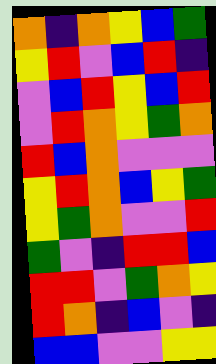[["orange", "indigo", "orange", "yellow", "blue", "green"], ["yellow", "red", "violet", "blue", "red", "indigo"], ["violet", "blue", "red", "yellow", "blue", "red"], ["violet", "red", "orange", "yellow", "green", "orange"], ["red", "blue", "orange", "violet", "violet", "violet"], ["yellow", "red", "orange", "blue", "yellow", "green"], ["yellow", "green", "orange", "violet", "violet", "red"], ["green", "violet", "indigo", "red", "red", "blue"], ["red", "red", "violet", "green", "orange", "yellow"], ["red", "orange", "indigo", "blue", "violet", "indigo"], ["blue", "blue", "violet", "violet", "yellow", "yellow"]]